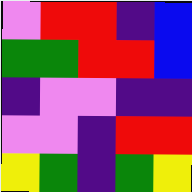[["violet", "red", "red", "indigo", "blue"], ["green", "green", "red", "red", "blue"], ["indigo", "violet", "violet", "indigo", "indigo"], ["violet", "violet", "indigo", "red", "red"], ["yellow", "green", "indigo", "green", "yellow"]]